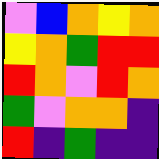[["violet", "blue", "orange", "yellow", "orange"], ["yellow", "orange", "green", "red", "red"], ["red", "orange", "violet", "red", "orange"], ["green", "violet", "orange", "orange", "indigo"], ["red", "indigo", "green", "indigo", "indigo"]]